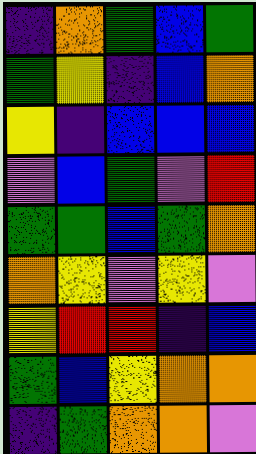[["indigo", "orange", "green", "blue", "green"], ["green", "yellow", "indigo", "blue", "orange"], ["yellow", "indigo", "blue", "blue", "blue"], ["violet", "blue", "green", "violet", "red"], ["green", "green", "blue", "green", "orange"], ["orange", "yellow", "violet", "yellow", "violet"], ["yellow", "red", "red", "indigo", "blue"], ["green", "blue", "yellow", "orange", "orange"], ["indigo", "green", "orange", "orange", "violet"]]